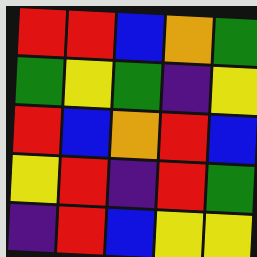[["red", "red", "blue", "orange", "green"], ["green", "yellow", "green", "indigo", "yellow"], ["red", "blue", "orange", "red", "blue"], ["yellow", "red", "indigo", "red", "green"], ["indigo", "red", "blue", "yellow", "yellow"]]